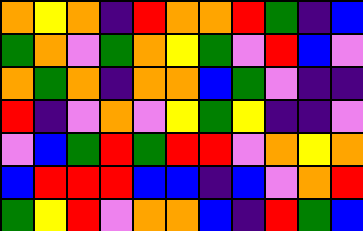[["orange", "yellow", "orange", "indigo", "red", "orange", "orange", "red", "green", "indigo", "blue"], ["green", "orange", "violet", "green", "orange", "yellow", "green", "violet", "red", "blue", "violet"], ["orange", "green", "orange", "indigo", "orange", "orange", "blue", "green", "violet", "indigo", "indigo"], ["red", "indigo", "violet", "orange", "violet", "yellow", "green", "yellow", "indigo", "indigo", "violet"], ["violet", "blue", "green", "red", "green", "red", "red", "violet", "orange", "yellow", "orange"], ["blue", "red", "red", "red", "blue", "blue", "indigo", "blue", "violet", "orange", "red"], ["green", "yellow", "red", "violet", "orange", "orange", "blue", "indigo", "red", "green", "blue"]]